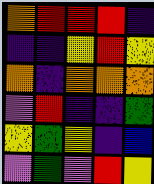[["orange", "red", "red", "red", "indigo"], ["indigo", "indigo", "yellow", "red", "yellow"], ["orange", "indigo", "orange", "orange", "orange"], ["violet", "red", "indigo", "indigo", "green"], ["yellow", "green", "yellow", "indigo", "blue"], ["violet", "green", "violet", "red", "yellow"]]